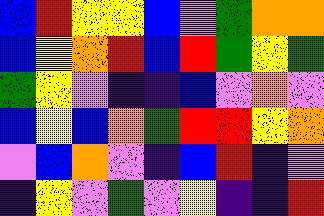[["blue", "red", "yellow", "yellow", "blue", "violet", "green", "orange", "orange"], ["blue", "yellow", "orange", "red", "blue", "red", "green", "yellow", "green"], ["green", "yellow", "violet", "indigo", "indigo", "blue", "violet", "orange", "violet"], ["blue", "yellow", "blue", "orange", "green", "red", "red", "yellow", "orange"], ["violet", "blue", "orange", "violet", "indigo", "blue", "red", "indigo", "violet"], ["indigo", "yellow", "violet", "green", "violet", "yellow", "indigo", "indigo", "red"]]